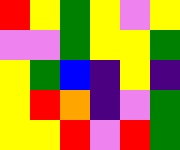[["red", "yellow", "green", "yellow", "violet", "yellow"], ["violet", "violet", "green", "yellow", "yellow", "green"], ["yellow", "green", "blue", "indigo", "yellow", "indigo"], ["yellow", "red", "orange", "indigo", "violet", "green"], ["yellow", "yellow", "red", "violet", "red", "green"]]